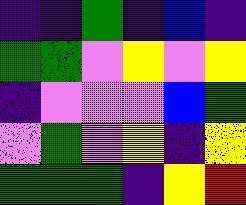[["indigo", "indigo", "green", "indigo", "blue", "indigo"], ["green", "green", "violet", "yellow", "violet", "yellow"], ["indigo", "violet", "violet", "violet", "blue", "green"], ["violet", "green", "violet", "yellow", "indigo", "yellow"], ["green", "green", "green", "indigo", "yellow", "red"]]